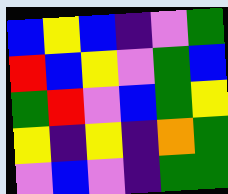[["blue", "yellow", "blue", "indigo", "violet", "green"], ["red", "blue", "yellow", "violet", "green", "blue"], ["green", "red", "violet", "blue", "green", "yellow"], ["yellow", "indigo", "yellow", "indigo", "orange", "green"], ["violet", "blue", "violet", "indigo", "green", "green"]]